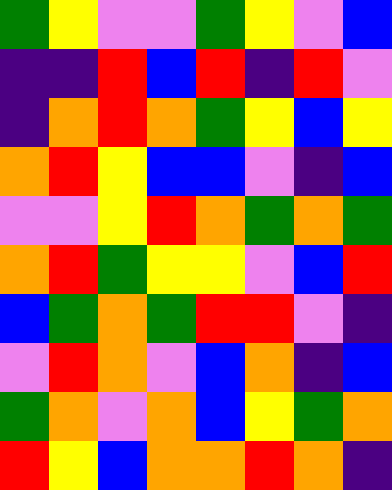[["green", "yellow", "violet", "violet", "green", "yellow", "violet", "blue"], ["indigo", "indigo", "red", "blue", "red", "indigo", "red", "violet"], ["indigo", "orange", "red", "orange", "green", "yellow", "blue", "yellow"], ["orange", "red", "yellow", "blue", "blue", "violet", "indigo", "blue"], ["violet", "violet", "yellow", "red", "orange", "green", "orange", "green"], ["orange", "red", "green", "yellow", "yellow", "violet", "blue", "red"], ["blue", "green", "orange", "green", "red", "red", "violet", "indigo"], ["violet", "red", "orange", "violet", "blue", "orange", "indigo", "blue"], ["green", "orange", "violet", "orange", "blue", "yellow", "green", "orange"], ["red", "yellow", "blue", "orange", "orange", "red", "orange", "indigo"]]